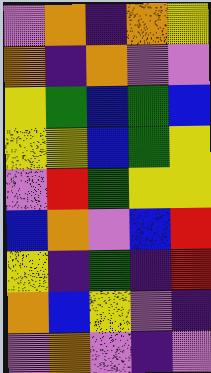[["violet", "orange", "indigo", "orange", "yellow"], ["orange", "indigo", "orange", "violet", "violet"], ["yellow", "green", "blue", "green", "blue"], ["yellow", "yellow", "blue", "green", "yellow"], ["violet", "red", "green", "yellow", "yellow"], ["blue", "orange", "violet", "blue", "red"], ["yellow", "indigo", "green", "indigo", "red"], ["orange", "blue", "yellow", "violet", "indigo"], ["violet", "orange", "violet", "indigo", "violet"]]